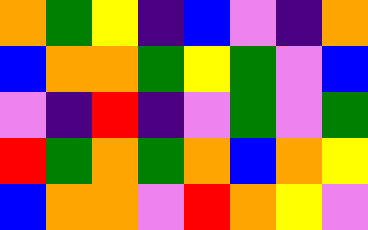[["orange", "green", "yellow", "indigo", "blue", "violet", "indigo", "orange"], ["blue", "orange", "orange", "green", "yellow", "green", "violet", "blue"], ["violet", "indigo", "red", "indigo", "violet", "green", "violet", "green"], ["red", "green", "orange", "green", "orange", "blue", "orange", "yellow"], ["blue", "orange", "orange", "violet", "red", "orange", "yellow", "violet"]]